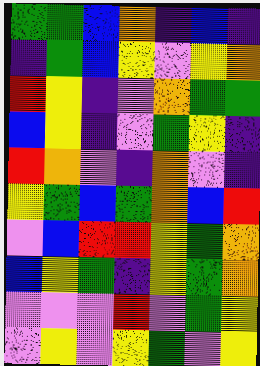[["green", "green", "blue", "orange", "indigo", "blue", "indigo"], ["indigo", "green", "blue", "yellow", "violet", "yellow", "orange"], ["red", "yellow", "indigo", "violet", "orange", "green", "green"], ["blue", "yellow", "indigo", "violet", "green", "yellow", "indigo"], ["red", "orange", "violet", "indigo", "orange", "violet", "indigo"], ["yellow", "green", "blue", "green", "orange", "blue", "red"], ["violet", "blue", "red", "red", "yellow", "green", "orange"], ["blue", "yellow", "green", "indigo", "yellow", "green", "orange"], ["violet", "violet", "violet", "red", "violet", "green", "yellow"], ["violet", "yellow", "violet", "yellow", "green", "violet", "yellow"]]